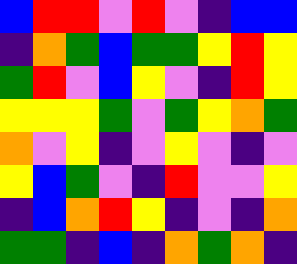[["blue", "red", "red", "violet", "red", "violet", "indigo", "blue", "blue"], ["indigo", "orange", "green", "blue", "green", "green", "yellow", "red", "yellow"], ["green", "red", "violet", "blue", "yellow", "violet", "indigo", "red", "yellow"], ["yellow", "yellow", "yellow", "green", "violet", "green", "yellow", "orange", "green"], ["orange", "violet", "yellow", "indigo", "violet", "yellow", "violet", "indigo", "violet"], ["yellow", "blue", "green", "violet", "indigo", "red", "violet", "violet", "yellow"], ["indigo", "blue", "orange", "red", "yellow", "indigo", "violet", "indigo", "orange"], ["green", "green", "indigo", "blue", "indigo", "orange", "green", "orange", "indigo"]]